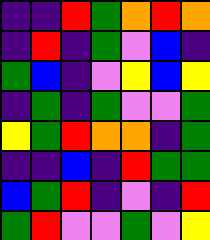[["indigo", "indigo", "red", "green", "orange", "red", "orange"], ["indigo", "red", "indigo", "green", "violet", "blue", "indigo"], ["green", "blue", "indigo", "violet", "yellow", "blue", "yellow"], ["indigo", "green", "indigo", "green", "violet", "violet", "green"], ["yellow", "green", "red", "orange", "orange", "indigo", "green"], ["indigo", "indigo", "blue", "indigo", "red", "green", "green"], ["blue", "green", "red", "indigo", "violet", "indigo", "red"], ["green", "red", "violet", "violet", "green", "violet", "yellow"]]